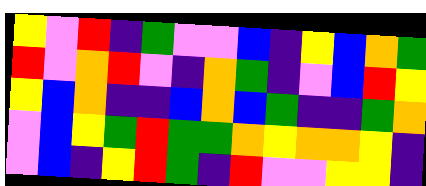[["yellow", "violet", "red", "indigo", "green", "violet", "violet", "blue", "indigo", "yellow", "blue", "orange", "green"], ["red", "violet", "orange", "red", "violet", "indigo", "orange", "green", "indigo", "violet", "blue", "red", "yellow"], ["yellow", "blue", "orange", "indigo", "indigo", "blue", "orange", "blue", "green", "indigo", "indigo", "green", "orange"], ["violet", "blue", "yellow", "green", "red", "green", "green", "orange", "yellow", "orange", "orange", "yellow", "indigo"], ["violet", "blue", "indigo", "yellow", "red", "green", "indigo", "red", "violet", "violet", "yellow", "yellow", "indigo"]]